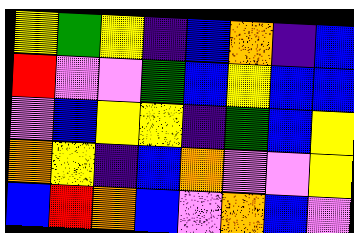[["yellow", "green", "yellow", "indigo", "blue", "orange", "indigo", "blue"], ["red", "violet", "violet", "green", "blue", "yellow", "blue", "blue"], ["violet", "blue", "yellow", "yellow", "indigo", "green", "blue", "yellow"], ["orange", "yellow", "indigo", "blue", "orange", "violet", "violet", "yellow"], ["blue", "red", "orange", "blue", "violet", "orange", "blue", "violet"]]